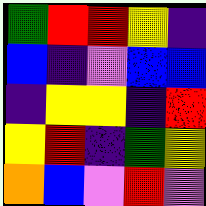[["green", "red", "red", "yellow", "indigo"], ["blue", "indigo", "violet", "blue", "blue"], ["indigo", "yellow", "yellow", "indigo", "red"], ["yellow", "red", "indigo", "green", "yellow"], ["orange", "blue", "violet", "red", "violet"]]